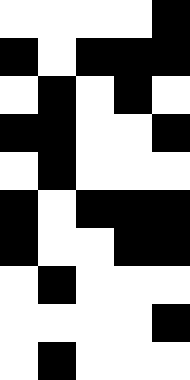[["white", "white", "white", "white", "black"], ["black", "white", "black", "black", "black"], ["white", "black", "white", "black", "white"], ["black", "black", "white", "white", "black"], ["white", "black", "white", "white", "white"], ["black", "white", "black", "black", "black"], ["black", "white", "white", "black", "black"], ["white", "black", "white", "white", "white"], ["white", "white", "white", "white", "black"], ["white", "black", "white", "white", "white"]]